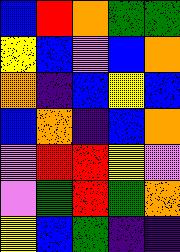[["blue", "red", "orange", "green", "green"], ["yellow", "blue", "violet", "blue", "orange"], ["orange", "indigo", "blue", "yellow", "blue"], ["blue", "orange", "indigo", "blue", "orange"], ["violet", "red", "red", "yellow", "violet"], ["violet", "green", "red", "green", "orange"], ["yellow", "blue", "green", "indigo", "indigo"]]